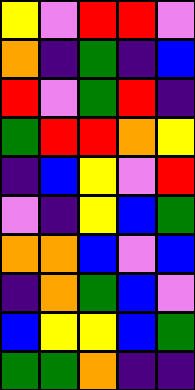[["yellow", "violet", "red", "red", "violet"], ["orange", "indigo", "green", "indigo", "blue"], ["red", "violet", "green", "red", "indigo"], ["green", "red", "red", "orange", "yellow"], ["indigo", "blue", "yellow", "violet", "red"], ["violet", "indigo", "yellow", "blue", "green"], ["orange", "orange", "blue", "violet", "blue"], ["indigo", "orange", "green", "blue", "violet"], ["blue", "yellow", "yellow", "blue", "green"], ["green", "green", "orange", "indigo", "indigo"]]